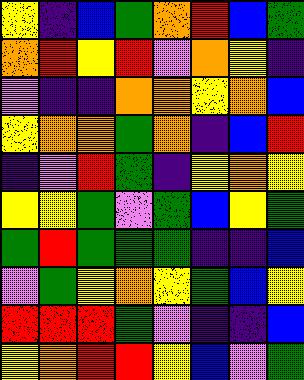[["yellow", "indigo", "blue", "green", "orange", "red", "blue", "green"], ["orange", "red", "yellow", "red", "violet", "orange", "yellow", "indigo"], ["violet", "indigo", "indigo", "orange", "orange", "yellow", "orange", "blue"], ["yellow", "orange", "orange", "green", "orange", "indigo", "blue", "red"], ["indigo", "violet", "red", "green", "indigo", "yellow", "orange", "yellow"], ["yellow", "yellow", "green", "violet", "green", "blue", "yellow", "green"], ["green", "red", "green", "green", "green", "indigo", "indigo", "blue"], ["violet", "green", "yellow", "orange", "yellow", "green", "blue", "yellow"], ["red", "red", "red", "green", "violet", "indigo", "indigo", "blue"], ["yellow", "orange", "red", "red", "yellow", "blue", "violet", "green"]]